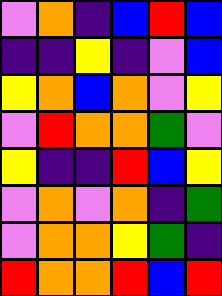[["violet", "orange", "indigo", "blue", "red", "blue"], ["indigo", "indigo", "yellow", "indigo", "violet", "blue"], ["yellow", "orange", "blue", "orange", "violet", "yellow"], ["violet", "red", "orange", "orange", "green", "violet"], ["yellow", "indigo", "indigo", "red", "blue", "yellow"], ["violet", "orange", "violet", "orange", "indigo", "green"], ["violet", "orange", "orange", "yellow", "green", "indigo"], ["red", "orange", "orange", "red", "blue", "red"]]